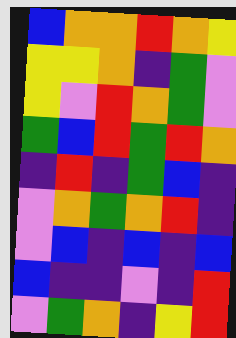[["blue", "orange", "orange", "red", "orange", "yellow"], ["yellow", "yellow", "orange", "indigo", "green", "violet"], ["yellow", "violet", "red", "orange", "green", "violet"], ["green", "blue", "red", "green", "red", "orange"], ["indigo", "red", "indigo", "green", "blue", "indigo"], ["violet", "orange", "green", "orange", "red", "indigo"], ["violet", "blue", "indigo", "blue", "indigo", "blue"], ["blue", "indigo", "indigo", "violet", "indigo", "red"], ["violet", "green", "orange", "indigo", "yellow", "red"]]